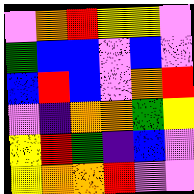[["violet", "orange", "red", "yellow", "yellow", "violet"], ["green", "blue", "blue", "violet", "blue", "violet"], ["blue", "red", "blue", "violet", "orange", "red"], ["violet", "indigo", "orange", "orange", "green", "yellow"], ["yellow", "red", "green", "indigo", "blue", "violet"], ["yellow", "orange", "orange", "red", "violet", "violet"]]